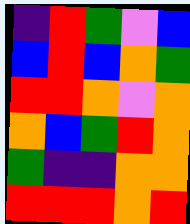[["indigo", "red", "green", "violet", "blue"], ["blue", "red", "blue", "orange", "green"], ["red", "red", "orange", "violet", "orange"], ["orange", "blue", "green", "red", "orange"], ["green", "indigo", "indigo", "orange", "orange"], ["red", "red", "red", "orange", "red"]]